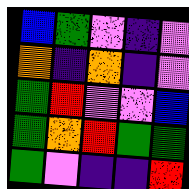[["blue", "green", "violet", "indigo", "violet"], ["orange", "indigo", "orange", "indigo", "violet"], ["green", "red", "violet", "violet", "blue"], ["green", "orange", "red", "green", "green"], ["green", "violet", "indigo", "indigo", "red"]]